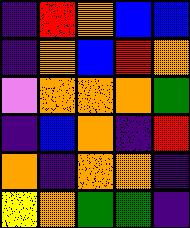[["indigo", "red", "orange", "blue", "blue"], ["indigo", "orange", "blue", "red", "orange"], ["violet", "orange", "orange", "orange", "green"], ["indigo", "blue", "orange", "indigo", "red"], ["orange", "indigo", "orange", "orange", "indigo"], ["yellow", "orange", "green", "green", "indigo"]]